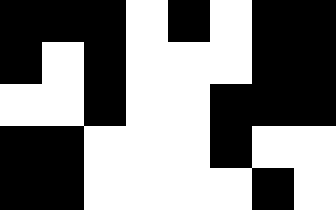[["black", "black", "black", "white", "black", "white", "black", "black"], ["black", "white", "black", "white", "white", "white", "black", "black"], ["white", "white", "black", "white", "white", "black", "black", "black"], ["black", "black", "white", "white", "white", "black", "white", "white"], ["black", "black", "white", "white", "white", "white", "black", "white"]]